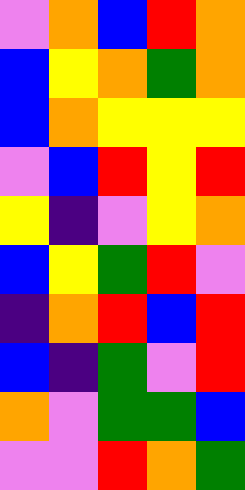[["violet", "orange", "blue", "red", "orange"], ["blue", "yellow", "orange", "green", "orange"], ["blue", "orange", "yellow", "yellow", "yellow"], ["violet", "blue", "red", "yellow", "red"], ["yellow", "indigo", "violet", "yellow", "orange"], ["blue", "yellow", "green", "red", "violet"], ["indigo", "orange", "red", "blue", "red"], ["blue", "indigo", "green", "violet", "red"], ["orange", "violet", "green", "green", "blue"], ["violet", "violet", "red", "orange", "green"]]